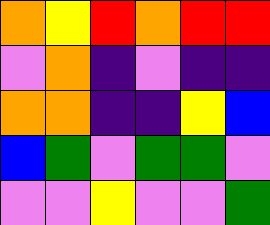[["orange", "yellow", "red", "orange", "red", "red"], ["violet", "orange", "indigo", "violet", "indigo", "indigo"], ["orange", "orange", "indigo", "indigo", "yellow", "blue"], ["blue", "green", "violet", "green", "green", "violet"], ["violet", "violet", "yellow", "violet", "violet", "green"]]